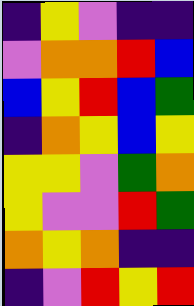[["indigo", "yellow", "violet", "indigo", "indigo"], ["violet", "orange", "orange", "red", "blue"], ["blue", "yellow", "red", "blue", "green"], ["indigo", "orange", "yellow", "blue", "yellow"], ["yellow", "yellow", "violet", "green", "orange"], ["yellow", "violet", "violet", "red", "green"], ["orange", "yellow", "orange", "indigo", "indigo"], ["indigo", "violet", "red", "yellow", "red"]]